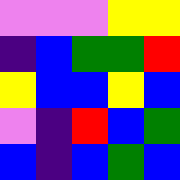[["violet", "violet", "violet", "yellow", "yellow"], ["indigo", "blue", "green", "green", "red"], ["yellow", "blue", "blue", "yellow", "blue"], ["violet", "indigo", "red", "blue", "green"], ["blue", "indigo", "blue", "green", "blue"]]